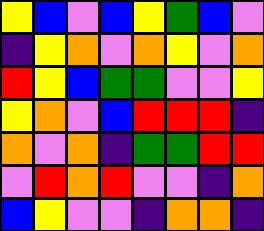[["yellow", "blue", "violet", "blue", "yellow", "green", "blue", "violet"], ["indigo", "yellow", "orange", "violet", "orange", "yellow", "violet", "orange"], ["red", "yellow", "blue", "green", "green", "violet", "violet", "yellow"], ["yellow", "orange", "violet", "blue", "red", "red", "red", "indigo"], ["orange", "violet", "orange", "indigo", "green", "green", "red", "red"], ["violet", "red", "orange", "red", "violet", "violet", "indigo", "orange"], ["blue", "yellow", "violet", "violet", "indigo", "orange", "orange", "indigo"]]